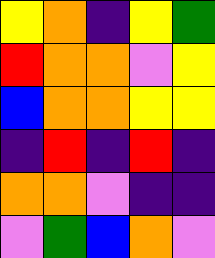[["yellow", "orange", "indigo", "yellow", "green"], ["red", "orange", "orange", "violet", "yellow"], ["blue", "orange", "orange", "yellow", "yellow"], ["indigo", "red", "indigo", "red", "indigo"], ["orange", "orange", "violet", "indigo", "indigo"], ["violet", "green", "blue", "orange", "violet"]]